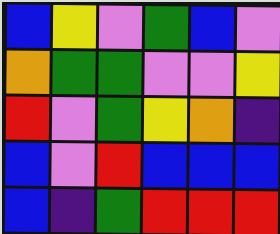[["blue", "yellow", "violet", "green", "blue", "violet"], ["orange", "green", "green", "violet", "violet", "yellow"], ["red", "violet", "green", "yellow", "orange", "indigo"], ["blue", "violet", "red", "blue", "blue", "blue"], ["blue", "indigo", "green", "red", "red", "red"]]